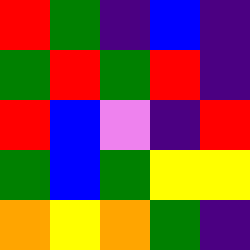[["red", "green", "indigo", "blue", "indigo"], ["green", "red", "green", "red", "indigo"], ["red", "blue", "violet", "indigo", "red"], ["green", "blue", "green", "yellow", "yellow"], ["orange", "yellow", "orange", "green", "indigo"]]